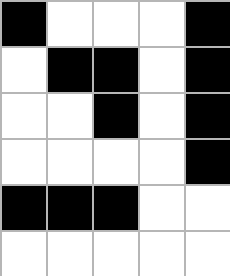[["black", "white", "white", "white", "black"], ["white", "black", "black", "white", "black"], ["white", "white", "black", "white", "black"], ["white", "white", "white", "white", "black"], ["black", "black", "black", "white", "white"], ["white", "white", "white", "white", "white"]]